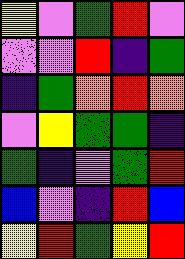[["yellow", "violet", "green", "red", "violet"], ["violet", "violet", "red", "indigo", "green"], ["indigo", "green", "orange", "red", "orange"], ["violet", "yellow", "green", "green", "indigo"], ["green", "indigo", "violet", "green", "red"], ["blue", "violet", "indigo", "red", "blue"], ["yellow", "red", "green", "yellow", "red"]]